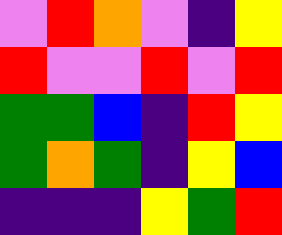[["violet", "red", "orange", "violet", "indigo", "yellow"], ["red", "violet", "violet", "red", "violet", "red"], ["green", "green", "blue", "indigo", "red", "yellow"], ["green", "orange", "green", "indigo", "yellow", "blue"], ["indigo", "indigo", "indigo", "yellow", "green", "red"]]